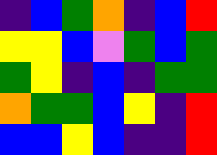[["indigo", "blue", "green", "orange", "indigo", "blue", "red"], ["yellow", "yellow", "blue", "violet", "green", "blue", "green"], ["green", "yellow", "indigo", "blue", "indigo", "green", "green"], ["orange", "green", "green", "blue", "yellow", "indigo", "red"], ["blue", "blue", "yellow", "blue", "indigo", "indigo", "red"]]